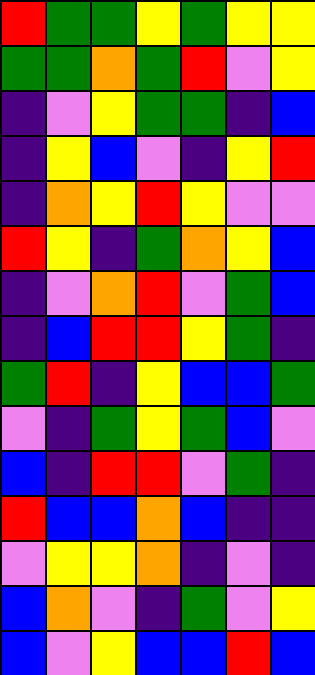[["red", "green", "green", "yellow", "green", "yellow", "yellow"], ["green", "green", "orange", "green", "red", "violet", "yellow"], ["indigo", "violet", "yellow", "green", "green", "indigo", "blue"], ["indigo", "yellow", "blue", "violet", "indigo", "yellow", "red"], ["indigo", "orange", "yellow", "red", "yellow", "violet", "violet"], ["red", "yellow", "indigo", "green", "orange", "yellow", "blue"], ["indigo", "violet", "orange", "red", "violet", "green", "blue"], ["indigo", "blue", "red", "red", "yellow", "green", "indigo"], ["green", "red", "indigo", "yellow", "blue", "blue", "green"], ["violet", "indigo", "green", "yellow", "green", "blue", "violet"], ["blue", "indigo", "red", "red", "violet", "green", "indigo"], ["red", "blue", "blue", "orange", "blue", "indigo", "indigo"], ["violet", "yellow", "yellow", "orange", "indigo", "violet", "indigo"], ["blue", "orange", "violet", "indigo", "green", "violet", "yellow"], ["blue", "violet", "yellow", "blue", "blue", "red", "blue"]]